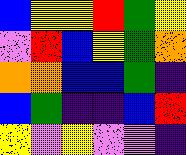[["blue", "yellow", "yellow", "red", "green", "yellow"], ["violet", "red", "blue", "yellow", "green", "orange"], ["orange", "orange", "blue", "blue", "green", "indigo"], ["blue", "green", "indigo", "indigo", "blue", "red"], ["yellow", "violet", "yellow", "violet", "violet", "indigo"]]